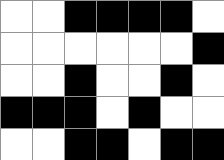[["white", "white", "black", "black", "black", "black", "white"], ["white", "white", "white", "white", "white", "white", "black"], ["white", "white", "black", "white", "white", "black", "white"], ["black", "black", "black", "white", "black", "white", "white"], ["white", "white", "black", "black", "white", "black", "black"]]